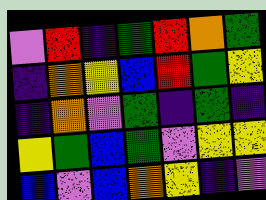[["violet", "red", "indigo", "green", "red", "orange", "green"], ["indigo", "orange", "yellow", "blue", "red", "green", "yellow"], ["indigo", "orange", "violet", "green", "indigo", "green", "indigo"], ["yellow", "green", "blue", "green", "violet", "yellow", "yellow"], ["blue", "violet", "blue", "orange", "yellow", "indigo", "violet"]]